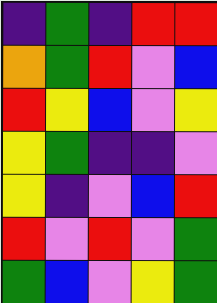[["indigo", "green", "indigo", "red", "red"], ["orange", "green", "red", "violet", "blue"], ["red", "yellow", "blue", "violet", "yellow"], ["yellow", "green", "indigo", "indigo", "violet"], ["yellow", "indigo", "violet", "blue", "red"], ["red", "violet", "red", "violet", "green"], ["green", "blue", "violet", "yellow", "green"]]